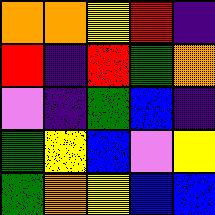[["orange", "orange", "yellow", "red", "indigo"], ["red", "indigo", "red", "green", "orange"], ["violet", "indigo", "green", "blue", "indigo"], ["green", "yellow", "blue", "violet", "yellow"], ["green", "orange", "yellow", "blue", "blue"]]